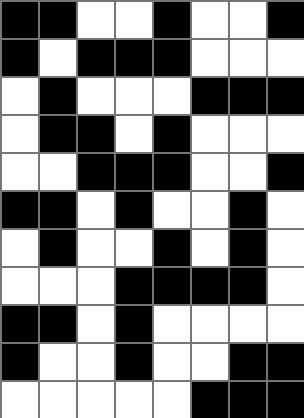[["black", "black", "white", "white", "black", "white", "white", "black"], ["black", "white", "black", "black", "black", "white", "white", "white"], ["white", "black", "white", "white", "white", "black", "black", "black"], ["white", "black", "black", "white", "black", "white", "white", "white"], ["white", "white", "black", "black", "black", "white", "white", "black"], ["black", "black", "white", "black", "white", "white", "black", "white"], ["white", "black", "white", "white", "black", "white", "black", "white"], ["white", "white", "white", "black", "black", "black", "black", "white"], ["black", "black", "white", "black", "white", "white", "white", "white"], ["black", "white", "white", "black", "white", "white", "black", "black"], ["white", "white", "white", "white", "white", "black", "black", "black"]]